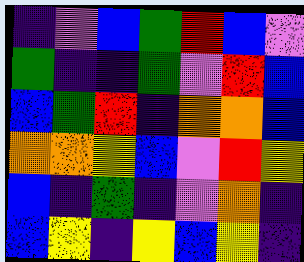[["indigo", "violet", "blue", "green", "red", "blue", "violet"], ["green", "indigo", "indigo", "green", "violet", "red", "blue"], ["blue", "green", "red", "indigo", "orange", "orange", "blue"], ["orange", "orange", "yellow", "blue", "violet", "red", "yellow"], ["blue", "indigo", "green", "indigo", "violet", "orange", "indigo"], ["blue", "yellow", "indigo", "yellow", "blue", "yellow", "indigo"]]